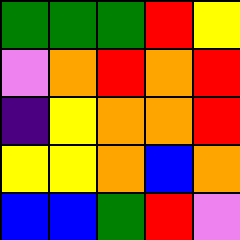[["green", "green", "green", "red", "yellow"], ["violet", "orange", "red", "orange", "red"], ["indigo", "yellow", "orange", "orange", "red"], ["yellow", "yellow", "orange", "blue", "orange"], ["blue", "blue", "green", "red", "violet"]]